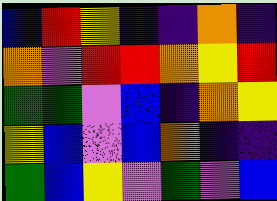[["blue", "red", "yellow", "indigo", "indigo", "orange", "indigo"], ["orange", "violet", "red", "red", "orange", "yellow", "red"], ["green", "green", "violet", "blue", "indigo", "orange", "yellow"], ["yellow", "blue", "violet", "blue", "orange", "indigo", "indigo"], ["green", "blue", "yellow", "violet", "green", "violet", "blue"]]